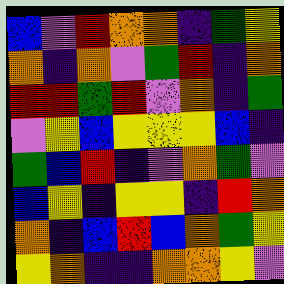[["blue", "violet", "red", "orange", "orange", "indigo", "green", "yellow"], ["orange", "indigo", "orange", "violet", "green", "red", "indigo", "orange"], ["red", "red", "green", "red", "violet", "orange", "indigo", "green"], ["violet", "yellow", "blue", "yellow", "yellow", "yellow", "blue", "indigo"], ["green", "blue", "red", "indigo", "violet", "orange", "green", "violet"], ["blue", "yellow", "indigo", "yellow", "yellow", "indigo", "red", "orange"], ["orange", "indigo", "blue", "red", "blue", "orange", "green", "yellow"], ["yellow", "orange", "indigo", "indigo", "orange", "orange", "yellow", "violet"]]